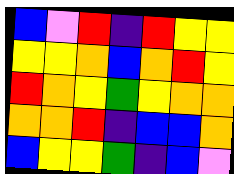[["blue", "violet", "red", "indigo", "red", "yellow", "yellow"], ["yellow", "yellow", "orange", "blue", "orange", "red", "yellow"], ["red", "orange", "yellow", "green", "yellow", "orange", "orange"], ["orange", "orange", "red", "indigo", "blue", "blue", "orange"], ["blue", "yellow", "yellow", "green", "indigo", "blue", "violet"]]